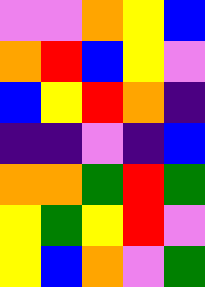[["violet", "violet", "orange", "yellow", "blue"], ["orange", "red", "blue", "yellow", "violet"], ["blue", "yellow", "red", "orange", "indigo"], ["indigo", "indigo", "violet", "indigo", "blue"], ["orange", "orange", "green", "red", "green"], ["yellow", "green", "yellow", "red", "violet"], ["yellow", "blue", "orange", "violet", "green"]]